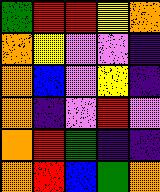[["green", "red", "red", "yellow", "orange"], ["orange", "yellow", "violet", "violet", "indigo"], ["orange", "blue", "violet", "yellow", "indigo"], ["orange", "indigo", "violet", "red", "violet"], ["orange", "red", "green", "indigo", "indigo"], ["orange", "red", "blue", "green", "orange"]]